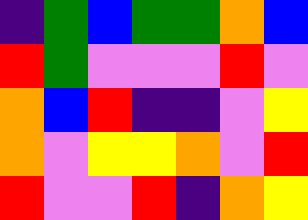[["indigo", "green", "blue", "green", "green", "orange", "blue"], ["red", "green", "violet", "violet", "violet", "red", "violet"], ["orange", "blue", "red", "indigo", "indigo", "violet", "yellow"], ["orange", "violet", "yellow", "yellow", "orange", "violet", "red"], ["red", "violet", "violet", "red", "indigo", "orange", "yellow"]]